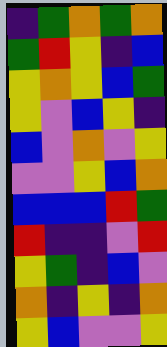[["indigo", "green", "orange", "green", "orange"], ["green", "red", "yellow", "indigo", "blue"], ["yellow", "orange", "yellow", "blue", "green"], ["yellow", "violet", "blue", "yellow", "indigo"], ["blue", "violet", "orange", "violet", "yellow"], ["violet", "violet", "yellow", "blue", "orange"], ["blue", "blue", "blue", "red", "green"], ["red", "indigo", "indigo", "violet", "red"], ["yellow", "green", "indigo", "blue", "violet"], ["orange", "indigo", "yellow", "indigo", "orange"], ["yellow", "blue", "violet", "violet", "yellow"]]